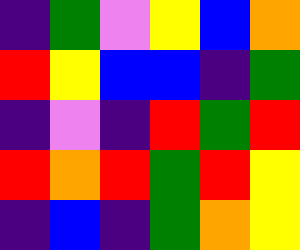[["indigo", "green", "violet", "yellow", "blue", "orange"], ["red", "yellow", "blue", "blue", "indigo", "green"], ["indigo", "violet", "indigo", "red", "green", "red"], ["red", "orange", "red", "green", "red", "yellow"], ["indigo", "blue", "indigo", "green", "orange", "yellow"]]